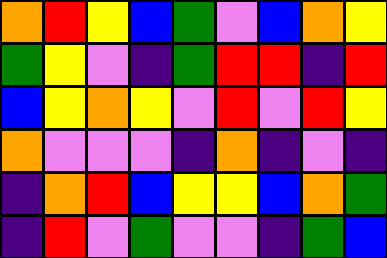[["orange", "red", "yellow", "blue", "green", "violet", "blue", "orange", "yellow"], ["green", "yellow", "violet", "indigo", "green", "red", "red", "indigo", "red"], ["blue", "yellow", "orange", "yellow", "violet", "red", "violet", "red", "yellow"], ["orange", "violet", "violet", "violet", "indigo", "orange", "indigo", "violet", "indigo"], ["indigo", "orange", "red", "blue", "yellow", "yellow", "blue", "orange", "green"], ["indigo", "red", "violet", "green", "violet", "violet", "indigo", "green", "blue"]]